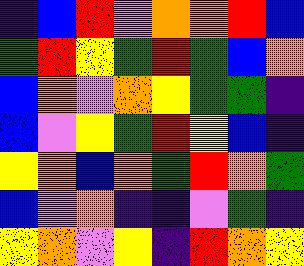[["indigo", "blue", "red", "violet", "orange", "orange", "red", "blue"], ["green", "red", "yellow", "green", "red", "green", "blue", "orange"], ["blue", "orange", "violet", "orange", "yellow", "green", "green", "indigo"], ["blue", "violet", "yellow", "green", "red", "yellow", "blue", "indigo"], ["yellow", "orange", "blue", "orange", "green", "red", "orange", "green"], ["blue", "violet", "orange", "indigo", "indigo", "violet", "green", "indigo"], ["yellow", "orange", "violet", "yellow", "indigo", "red", "orange", "yellow"]]